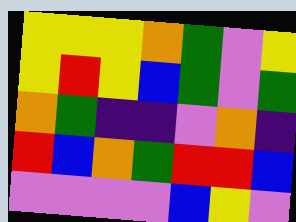[["yellow", "yellow", "yellow", "orange", "green", "violet", "yellow"], ["yellow", "red", "yellow", "blue", "green", "violet", "green"], ["orange", "green", "indigo", "indigo", "violet", "orange", "indigo"], ["red", "blue", "orange", "green", "red", "red", "blue"], ["violet", "violet", "violet", "violet", "blue", "yellow", "violet"]]